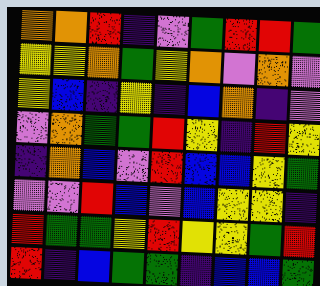[["orange", "orange", "red", "indigo", "violet", "green", "red", "red", "green"], ["yellow", "yellow", "orange", "green", "yellow", "orange", "violet", "orange", "violet"], ["yellow", "blue", "indigo", "yellow", "indigo", "blue", "orange", "indigo", "violet"], ["violet", "orange", "green", "green", "red", "yellow", "indigo", "red", "yellow"], ["indigo", "orange", "blue", "violet", "red", "blue", "blue", "yellow", "green"], ["violet", "violet", "red", "blue", "violet", "blue", "yellow", "yellow", "indigo"], ["red", "green", "green", "yellow", "red", "yellow", "yellow", "green", "red"], ["red", "indigo", "blue", "green", "green", "indigo", "blue", "blue", "green"]]